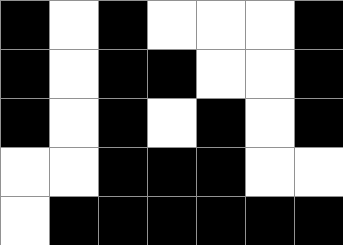[["black", "white", "black", "white", "white", "white", "black"], ["black", "white", "black", "black", "white", "white", "black"], ["black", "white", "black", "white", "black", "white", "black"], ["white", "white", "black", "black", "black", "white", "white"], ["white", "black", "black", "black", "black", "black", "black"]]